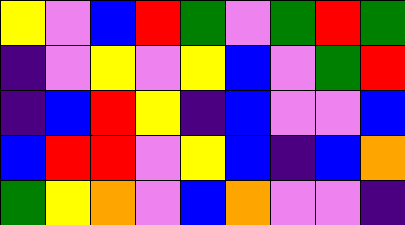[["yellow", "violet", "blue", "red", "green", "violet", "green", "red", "green"], ["indigo", "violet", "yellow", "violet", "yellow", "blue", "violet", "green", "red"], ["indigo", "blue", "red", "yellow", "indigo", "blue", "violet", "violet", "blue"], ["blue", "red", "red", "violet", "yellow", "blue", "indigo", "blue", "orange"], ["green", "yellow", "orange", "violet", "blue", "orange", "violet", "violet", "indigo"]]